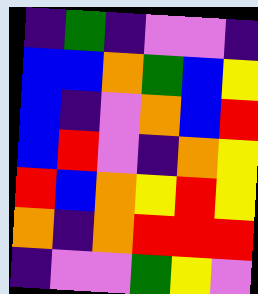[["indigo", "green", "indigo", "violet", "violet", "indigo"], ["blue", "blue", "orange", "green", "blue", "yellow"], ["blue", "indigo", "violet", "orange", "blue", "red"], ["blue", "red", "violet", "indigo", "orange", "yellow"], ["red", "blue", "orange", "yellow", "red", "yellow"], ["orange", "indigo", "orange", "red", "red", "red"], ["indigo", "violet", "violet", "green", "yellow", "violet"]]